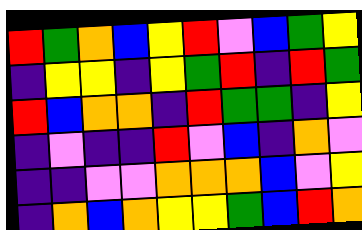[["red", "green", "orange", "blue", "yellow", "red", "violet", "blue", "green", "yellow"], ["indigo", "yellow", "yellow", "indigo", "yellow", "green", "red", "indigo", "red", "green"], ["red", "blue", "orange", "orange", "indigo", "red", "green", "green", "indigo", "yellow"], ["indigo", "violet", "indigo", "indigo", "red", "violet", "blue", "indigo", "orange", "violet"], ["indigo", "indigo", "violet", "violet", "orange", "orange", "orange", "blue", "violet", "yellow"], ["indigo", "orange", "blue", "orange", "yellow", "yellow", "green", "blue", "red", "orange"]]